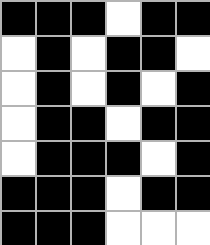[["black", "black", "black", "white", "black", "black"], ["white", "black", "white", "black", "black", "white"], ["white", "black", "white", "black", "white", "black"], ["white", "black", "black", "white", "black", "black"], ["white", "black", "black", "black", "white", "black"], ["black", "black", "black", "white", "black", "black"], ["black", "black", "black", "white", "white", "white"]]